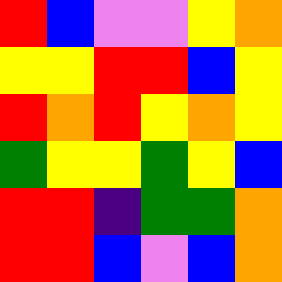[["red", "blue", "violet", "violet", "yellow", "orange"], ["yellow", "yellow", "red", "red", "blue", "yellow"], ["red", "orange", "red", "yellow", "orange", "yellow"], ["green", "yellow", "yellow", "green", "yellow", "blue"], ["red", "red", "indigo", "green", "green", "orange"], ["red", "red", "blue", "violet", "blue", "orange"]]